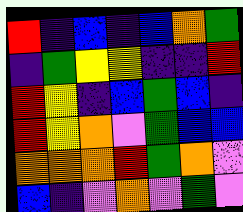[["red", "indigo", "blue", "indigo", "blue", "orange", "green"], ["indigo", "green", "yellow", "yellow", "indigo", "indigo", "red"], ["red", "yellow", "indigo", "blue", "green", "blue", "indigo"], ["red", "yellow", "orange", "violet", "green", "blue", "blue"], ["orange", "orange", "orange", "red", "green", "orange", "violet"], ["blue", "indigo", "violet", "orange", "violet", "green", "violet"]]